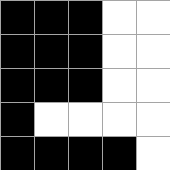[["black", "black", "black", "white", "white"], ["black", "black", "black", "white", "white"], ["black", "black", "black", "white", "white"], ["black", "white", "white", "white", "white"], ["black", "black", "black", "black", "white"]]